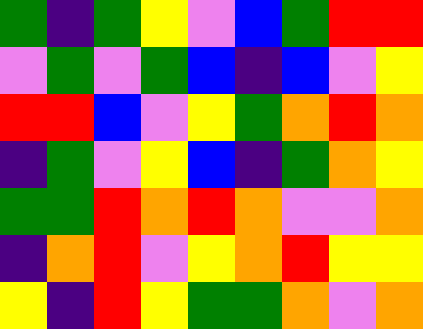[["green", "indigo", "green", "yellow", "violet", "blue", "green", "red", "red"], ["violet", "green", "violet", "green", "blue", "indigo", "blue", "violet", "yellow"], ["red", "red", "blue", "violet", "yellow", "green", "orange", "red", "orange"], ["indigo", "green", "violet", "yellow", "blue", "indigo", "green", "orange", "yellow"], ["green", "green", "red", "orange", "red", "orange", "violet", "violet", "orange"], ["indigo", "orange", "red", "violet", "yellow", "orange", "red", "yellow", "yellow"], ["yellow", "indigo", "red", "yellow", "green", "green", "orange", "violet", "orange"]]